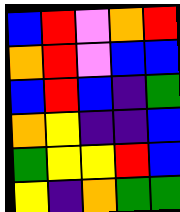[["blue", "red", "violet", "orange", "red"], ["orange", "red", "violet", "blue", "blue"], ["blue", "red", "blue", "indigo", "green"], ["orange", "yellow", "indigo", "indigo", "blue"], ["green", "yellow", "yellow", "red", "blue"], ["yellow", "indigo", "orange", "green", "green"]]